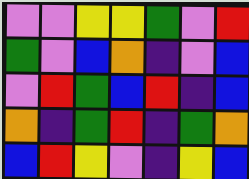[["violet", "violet", "yellow", "yellow", "green", "violet", "red"], ["green", "violet", "blue", "orange", "indigo", "violet", "blue"], ["violet", "red", "green", "blue", "red", "indigo", "blue"], ["orange", "indigo", "green", "red", "indigo", "green", "orange"], ["blue", "red", "yellow", "violet", "indigo", "yellow", "blue"]]